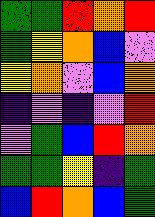[["green", "green", "red", "orange", "red"], ["green", "yellow", "orange", "blue", "violet"], ["yellow", "orange", "violet", "blue", "orange"], ["indigo", "violet", "indigo", "violet", "red"], ["violet", "green", "blue", "red", "orange"], ["green", "green", "yellow", "indigo", "green"], ["blue", "red", "orange", "blue", "green"]]